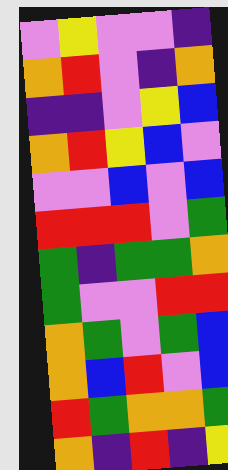[["violet", "yellow", "violet", "violet", "indigo"], ["orange", "red", "violet", "indigo", "orange"], ["indigo", "indigo", "violet", "yellow", "blue"], ["orange", "red", "yellow", "blue", "violet"], ["violet", "violet", "blue", "violet", "blue"], ["red", "red", "red", "violet", "green"], ["green", "indigo", "green", "green", "orange"], ["green", "violet", "violet", "red", "red"], ["orange", "green", "violet", "green", "blue"], ["orange", "blue", "red", "violet", "blue"], ["red", "green", "orange", "orange", "green"], ["orange", "indigo", "red", "indigo", "yellow"]]